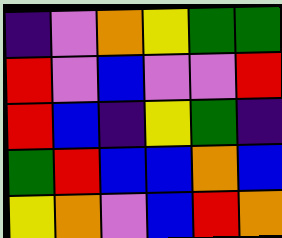[["indigo", "violet", "orange", "yellow", "green", "green"], ["red", "violet", "blue", "violet", "violet", "red"], ["red", "blue", "indigo", "yellow", "green", "indigo"], ["green", "red", "blue", "blue", "orange", "blue"], ["yellow", "orange", "violet", "blue", "red", "orange"]]